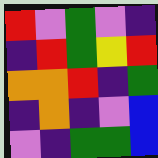[["red", "violet", "green", "violet", "indigo"], ["indigo", "red", "green", "yellow", "red"], ["orange", "orange", "red", "indigo", "green"], ["indigo", "orange", "indigo", "violet", "blue"], ["violet", "indigo", "green", "green", "blue"]]